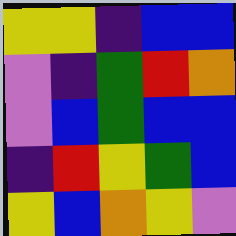[["yellow", "yellow", "indigo", "blue", "blue"], ["violet", "indigo", "green", "red", "orange"], ["violet", "blue", "green", "blue", "blue"], ["indigo", "red", "yellow", "green", "blue"], ["yellow", "blue", "orange", "yellow", "violet"]]